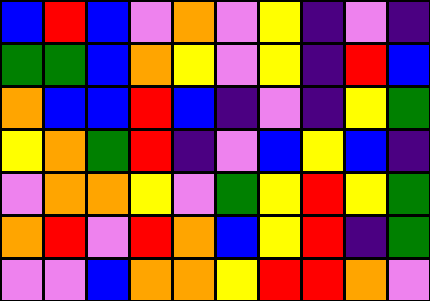[["blue", "red", "blue", "violet", "orange", "violet", "yellow", "indigo", "violet", "indigo"], ["green", "green", "blue", "orange", "yellow", "violet", "yellow", "indigo", "red", "blue"], ["orange", "blue", "blue", "red", "blue", "indigo", "violet", "indigo", "yellow", "green"], ["yellow", "orange", "green", "red", "indigo", "violet", "blue", "yellow", "blue", "indigo"], ["violet", "orange", "orange", "yellow", "violet", "green", "yellow", "red", "yellow", "green"], ["orange", "red", "violet", "red", "orange", "blue", "yellow", "red", "indigo", "green"], ["violet", "violet", "blue", "orange", "orange", "yellow", "red", "red", "orange", "violet"]]